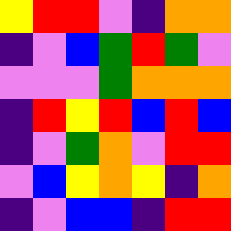[["yellow", "red", "red", "violet", "indigo", "orange", "orange"], ["indigo", "violet", "blue", "green", "red", "green", "violet"], ["violet", "violet", "violet", "green", "orange", "orange", "orange"], ["indigo", "red", "yellow", "red", "blue", "red", "blue"], ["indigo", "violet", "green", "orange", "violet", "red", "red"], ["violet", "blue", "yellow", "orange", "yellow", "indigo", "orange"], ["indigo", "violet", "blue", "blue", "indigo", "red", "red"]]